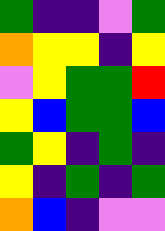[["green", "indigo", "indigo", "violet", "green"], ["orange", "yellow", "yellow", "indigo", "yellow"], ["violet", "yellow", "green", "green", "red"], ["yellow", "blue", "green", "green", "blue"], ["green", "yellow", "indigo", "green", "indigo"], ["yellow", "indigo", "green", "indigo", "green"], ["orange", "blue", "indigo", "violet", "violet"]]